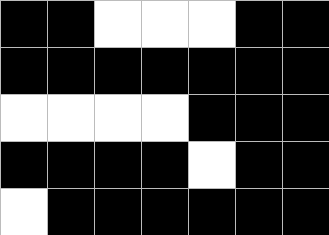[["black", "black", "white", "white", "white", "black", "black"], ["black", "black", "black", "black", "black", "black", "black"], ["white", "white", "white", "white", "black", "black", "black"], ["black", "black", "black", "black", "white", "black", "black"], ["white", "black", "black", "black", "black", "black", "black"]]